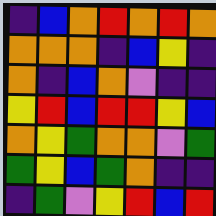[["indigo", "blue", "orange", "red", "orange", "red", "orange"], ["orange", "orange", "orange", "indigo", "blue", "yellow", "indigo"], ["orange", "indigo", "blue", "orange", "violet", "indigo", "indigo"], ["yellow", "red", "blue", "red", "red", "yellow", "blue"], ["orange", "yellow", "green", "orange", "orange", "violet", "green"], ["green", "yellow", "blue", "green", "orange", "indigo", "indigo"], ["indigo", "green", "violet", "yellow", "red", "blue", "red"]]